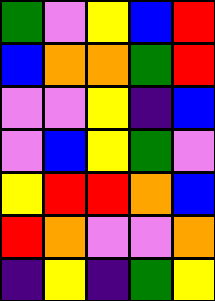[["green", "violet", "yellow", "blue", "red"], ["blue", "orange", "orange", "green", "red"], ["violet", "violet", "yellow", "indigo", "blue"], ["violet", "blue", "yellow", "green", "violet"], ["yellow", "red", "red", "orange", "blue"], ["red", "orange", "violet", "violet", "orange"], ["indigo", "yellow", "indigo", "green", "yellow"]]